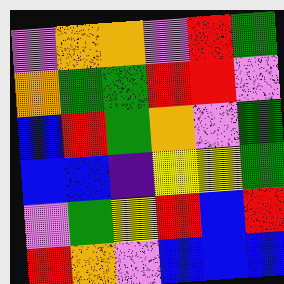[["violet", "orange", "orange", "violet", "red", "green"], ["orange", "green", "green", "red", "red", "violet"], ["blue", "red", "green", "orange", "violet", "green"], ["blue", "blue", "indigo", "yellow", "yellow", "green"], ["violet", "green", "yellow", "red", "blue", "red"], ["red", "orange", "violet", "blue", "blue", "blue"]]